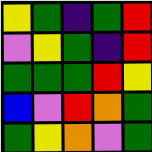[["yellow", "green", "indigo", "green", "red"], ["violet", "yellow", "green", "indigo", "red"], ["green", "green", "green", "red", "yellow"], ["blue", "violet", "red", "orange", "green"], ["green", "yellow", "orange", "violet", "green"]]